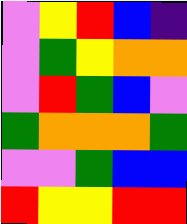[["violet", "yellow", "red", "blue", "indigo"], ["violet", "green", "yellow", "orange", "orange"], ["violet", "red", "green", "blue", "violet"], ["green", "orange", "orange", "orange", "green"], ["violet", "violet", "green", "blue", "blue"], ["red", "yellow", "yellow", "red", "red"]]